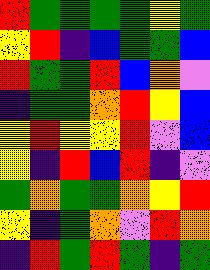[["red", "green", "green", "green", "green", "yellow", "green"], ["yellow", "red", "indigo", "blue", "green", "green", "blue"], ["red", "green", "green", "red", "blue", "orange", "violet"], ["indigo", "green", "green", "orange", "red", "yellow", "blue"], ["yellow", "red", "yellow", "yellow", "red", "violet", "blue"], ["yellow", "indigo", "red", "blue", "red", "indigo", "violet"], ["green", "orange", "green", "green", "orange", "yellow", "red"], ["yellow", "indigo", "green", "orange", "violet", "red", "orange"], ["indigo", "red", "green", "red", "green", "indigo", "green"]]